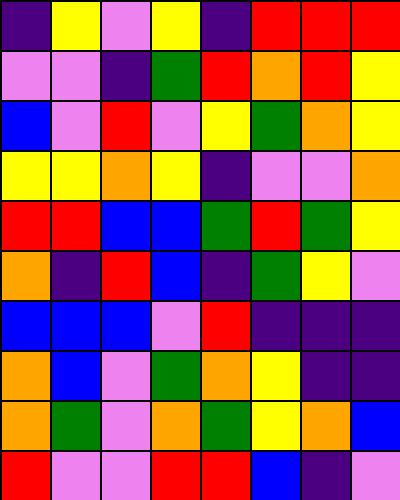[["indigo", "yellow", "violet", "yellow", "indigo", "red", "red", "red"], ["violet", "violet", "indigo", "green", "red", "orange", "red", "yellow"], ["blue", "violet", "red", "violet", "yellow", "green", "orange", "yellow"], ["yellow", "yellow", "orange", "yellow", "indigo", "violet", "violet", "orange"], ["red", "red", "blue", "blue", "green", "red", "green", "yellow"], ["orange", "indigo", "red", "blue", "indigo", "green", "yellow", "violet"], ["blue", "blue", "blue", "violet", "red", "indigo", "indigo", "indigo"], ["orange", "blue", "violet", "green", "orange", "yellow", "indigo", "indigo"], ["orange", "green", "violet", "orange", "green", "yellow", "orange", "blue"], ["red", "violet", "violet", "red", "red", "blue", "indigo", "violet"]]